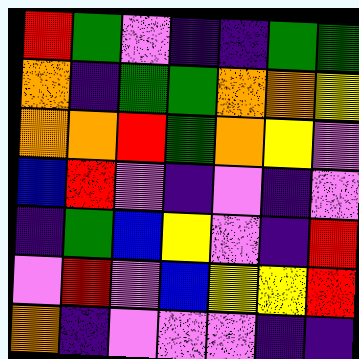[["red", "green", "violet", "indigo", "indigo", "green", "green"], ["orange", "indigo", "green", "green", "orange", "orange", "yellow"], ["orange", "orange", "red", "green", "orange", "yellow", "violet"], ["blue", "red", "violet", "indigo", "violet", "indigo", "violet"], ["indigo", "green", "blue", "yellow", "violet", "indigo", "red"], ["violet", "red", "violet", "blue", "yellow", "yellow", "red"], ["orange", "indigo", "violet", "violet", "violet", "indigo", "indigo"]]